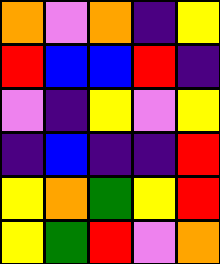[["orange", "violet", "orange", "indigo", "yellow"], ["red", "blue", "blue", "red", "indigo"], ["violet", "indigo", "yellow", "violet", "yellow"], ["indigo", "blue", "indigo", "indigo", "red"], ["yellow", "orange", "green", "yellow", "red"], ["yellow", "green", "red", "violet", "orange"]]